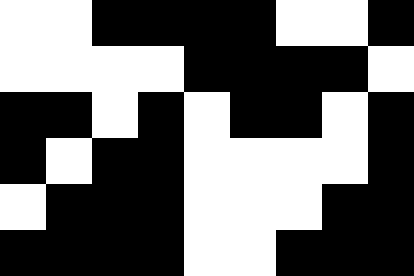[["white", "white", "black", "black", "black", "black", "white", "white", "black"], ["white", "white", "white", "white", "black", "black", "black", "black", "white"], ["black", "black", "white", "black", "white", "black", "black", "white", "black"], ["black", "white", "black", "black", "white", "white", "white", "white", "black"], ["white", "black", "black", "black", "white", "white", "white", "black", "black"], ["black", "black", "black", "black", "white", "white", "black", "black", "black"]]